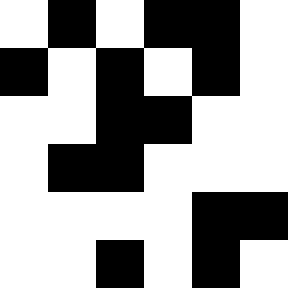[["white", "black", "white", "black", "black", "white"], ["black", "white", "black", "white", "black", "white"], ["white", "white", "black", "black", "white", "white"], ["white", "black", "black", "white", "white", "white"], ["white", "white", "white", "white", "black", "black"], ["white", "white", "black", "white", "black", "white"]]